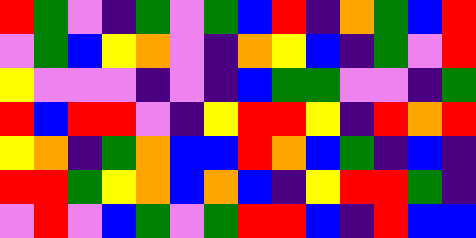[["red", "green", "violet", "indigo", "green", "violet", "green", "blue", "red", "indigo", "orange", "green", "blue", "red"], ["violet", "green", "blue", "yellow", "orange", "violet", "indigo", "orange", "yellow", "blue", "indigo", "green", "violet", "red"], ["yellow", "violet", "violet", "violet", "indigo", "violet", "indigo", "blue", "green", "green", "violet", "violet", "indigo", "green"], ["red", "blue", "red", "red", "violet", "indigo", "yellow", "red", "red", "yellow", "indigo", "red", "orange", "red"], ["yellow", "orange", "indigo", "green", "orange", "blue", "blue", "red", "orange", "blue", "green", "indigo", "blue", "indigo"], ["red", "red", "green", "yellow", "orange", "blue", "orange", "blue", "indigo", "yellow", "red", "red", "green", "indigo"], ["violet", "red", "violet", "blue", "green", "violet", "green", "red", "red", "blue", "indigo", "red", "blue", "blue"]]